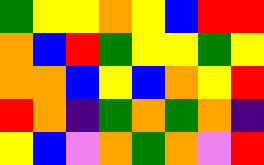[["green", "yellow", "yellow", "orange", "yellow", "blue", "red", "red"], ["orange", "blue", "red", "green", "yellow", "yellow", "green", "yellow"], ["orange", "orange", "blue", "yellow", "blue", "orange", "yellow", "red"], ["red", "orange", "indigo", "green", "orange", "green", "orange", "indigo"], ["yellow", "blue", "violet", "orange", "green", "orange", "violet", "red"]]